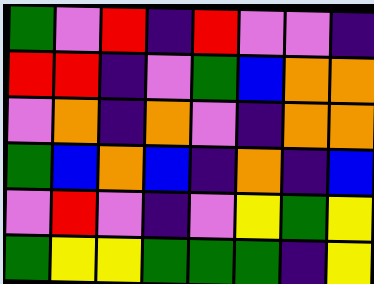[["green", "violet", "red", "indigo", "red", "violet", "violet", "indigo"], ["red", "red", "indigo", "violet", "green", "blue", "orange", "orange"], ["violet", "orange", "indigo", "orange", "violet", "indigo", "orange", "orange"], ["green", "blue", "orange", "blue", "indigo", "orange", "indigo", "blue"], ["violet", "red", "violet", "indigo", "violet", "yellow", "green", "yellow"], ["green", "yellow", "yellow", "green", "green", "green", "indigo", "yellow"]]